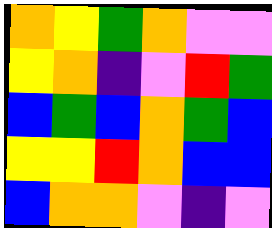[["orange", "yellow", "green", "orange", "violet", "violet"], ["yellow", "orange", "indigo", "violet", "red", "green"], ["blue", "green", "blue", "orange", "green", "blue"], ["yellow", "yellow", "red", "orange", "blue", "blue"], ["blue", "orange", "orange", "violet", "indigo", "violet"]]